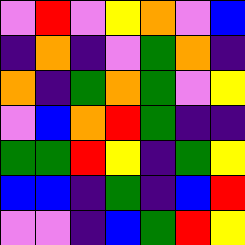[["violet", "red", "violet", "yellow", "orange", "violet", "blue"], ["indigo", "orange", "indigo", "violet", "green", "orange", "indigo"], ["orange", "indigo", "green", "orange", "green", "violet", "yellow"], ["violet", "blue", "orange", "red", "green", "indigo", "indigo"], ["green", "green", "red", "yellow", "indigo", "green", "yellow"], ["blue", "blue", "indigo", "green", "indigo", "blue", "red"], ["violet", "violet", "indigo", "blue", "green", "red", "yellow"]]